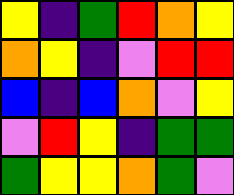[["yellow", "indigo", "green", "red", "orange", "yellow"], ["orange", "yellow", "indigo", "violet", "red", "red"], ["blue", "indigo", "blue", "orange", "violet", "yellow"], ["violet", "red", "yellow", "indigo", "green", "green"], ["green", "yellow", "yellow", "orange", "green", "violet"]]